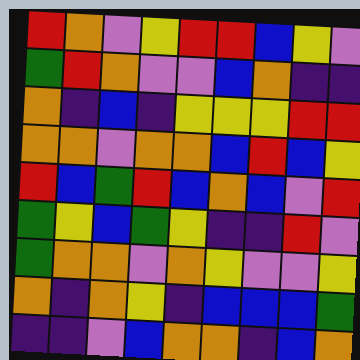[["red", "orange", "violet", "yellow", "red", "red", "blue", "yellow", "violet"], ["green", "red", "orange", "violet", "violet", "blue", "orange", "indigo", "indigo"], ["orange", "indigo", "blue", "indigo", "yellow", "yellow", "yellow", "red", "red"], ["orange", "orange", "violet", "orange", "orange", "blue", "red", "blue", "yellow"], ["red", "blue", "green", "red", "blue", "orange", "blue", "violet", "red"], ["green", "yellow", "blue", "green", "yellow", "indigo", "indigo", "red", "violet"], ["green", "orange", "orange", "violet", "orange", "yellow", "violet", "violet", "yellow"], ["orange", "indigo", "orange", "yellow", "indigo", "blue", "blue", "blue", "green"], ["indigo", "indigo", "violet", "blue", "orange", "orange", "indigo", "blue", "orange"]]